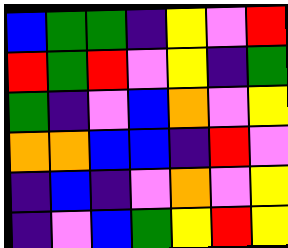[["blue", "green", "green", "indigo", "yellow", "violet", "red"], ["red", "green", "red", "violet", "yellow", "indigo", "green"], ["green", "indigo", "violet", "blue", "orange", "violet", "yellow"], ["orange", "orange", "blue", "blue", "indigo", "red", "violet"], ["indigo", "blue", "indigo", "violet", "orange", "violet", "yellow"], ["indigo", "violet", "blue", "green", "yellow", "red", "yellow"]]